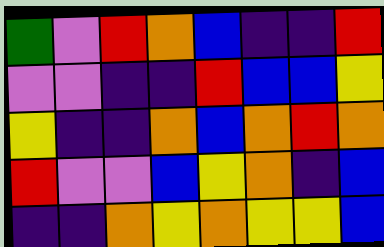[["green", "violet", "red", "orange", "blue", "indigo", "indigo", "red"], ["violet", "violet", "indigo", "indigo", "red", "blue", "blue", "yellow"], ["yellow", "indigo", "indigo", "orange", "blue", "orange", "red", "orange"], ["red", "violet", "violet", "blue", "yellow", "orange", "indigo", "blue"], ["indigo", "indigo", "orange", "yellow", "orange", "yellow", "yellow", "blue"]]